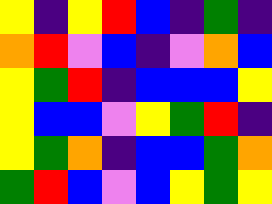[["yellow", "indigo", "yellow", "red", "blue", "indigo", "green", "indigo"], ["orange", "red", "violet", "blue", "indigo", "violet", "orange", "blue"], ["yellow", "green", "red", "indigo", "blue", "blue", "blue", "yellow"], ["yellow", "blue", "blue", "violet", "yellow", "green", "red", "indigo"], ["yellow", "green", "orange", "indigo", "blue", "blue", "green", "orange"], ["green", "red", "blue", "violet", "blue", "yellow", "green", "yellow"]]